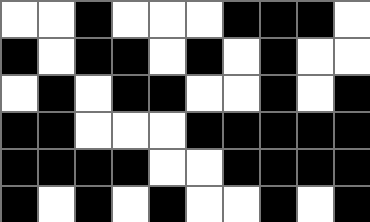[["white", "white", "black", "white", "white", "white", "black", "black", "black", "white"], ["black", "white", "black", "black", "white", "black", "white", "black", "white", "white"], ["white", "black", "white", "black", "black", "white", "white", "black", "white", "black"], ["black", "black", "white", "white", "white", "black", "black", "black", "black", "black"], ["black", "black", "black", "black", "white", "white", "black", "black", "black", "black"], ["black", "white", "black", "white", "black", "white", "white", "black", "white", "black"]]